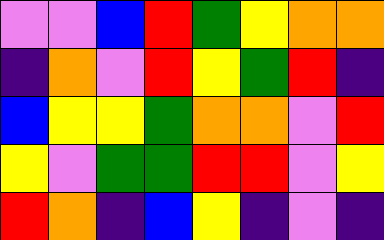[["violet", "violet", "blue", "red", "green", "yellow", "orange", "orange"], ["indigo", "orange", "violet", "red", "yellow", "green", "red", "indigo"], ["blue", "yellow", "yellow", "green", "orange", "orange", "violet", "red"], ["yellow", "violet", "green", "green", "red", "red", "violet", "yellow"], ["red", "orange", "indigo", "blue", "yellow", "indigo", "violet", "indigo"]]